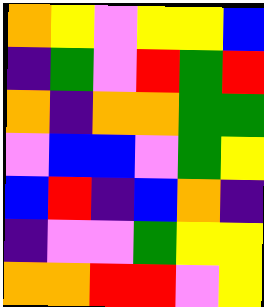[["orange", "yellow", "violet", "yellow", "yellow", "blue"], ["indigo", "green", "violet", "red", "green", "red"], ["orange", "indigo", "orange", "orange", "green", "green"], ["violet", "blue", "blue", "violet", "green", "yellow"], ["blue", "red", "indigo", "blue", "orange", "indigo"], ["indigo", "violet", "violet", "green", "yellow", "yellow"], ["orange", "orange", "red", "red", "violet", "yellow"]]